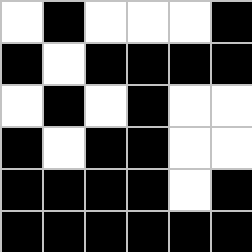[["white", "black", "white", "white", "white", "black"], ["black", "white", "black", "black", "black", "black"], ["white", "black", "white", "black", "white", "white"], ["black", "white", "black", "black", "white", "white"], ["black", "black", "black", "black", "white", "black"], ["black", "black", "black", "black", "black", "black"]]